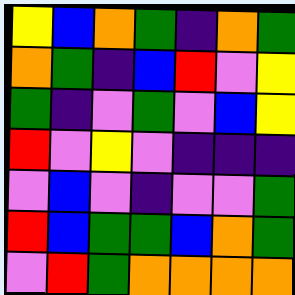[["yellow", "blue", "orange", "green", "indigo", "orange", "green"], ["orange", "green", "indigo", "blue", "red", "violet", "yellow"], ["green", "indigo", "violet", "green", "violet", "blue", "yellow"], ["red", "violet", "yellow", "violet", "indigo", "indigo", "indigo"], ["violet", "blue", "violet", "indigo", "violet", "violet", "green"], ["red", "blue", "green", "green", "blue", "orange", "green"], ["violet", "red", "green", "orange", "orange", "orange", "orange"]]